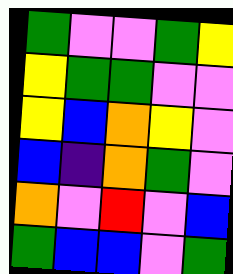[["green", "violet", "violet", "green", "yellow"], ["yellow", "green", "green", "violet", "violet"], ["yellow", "blue", "orange", "yellow", "violet"], ["blue", "indigo", "orange", "green", "violet"], ["orange", "violet", "red", "violet", "blue"], ["green", "blue", "blue", "violet", "green"]]